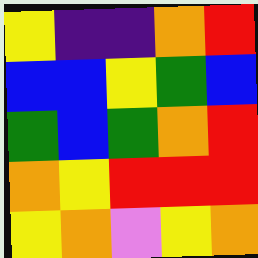[["yellow", "indigo", "indigo", "orange", "red"], ["blue", "blue", "yellow", "green", "blue"], ["green", "blue", "green", "orange", "red"], ["orange", "yellow", "red", "red", "red"], ["yellow", "orange", "violet", "yellow", "orange"]]